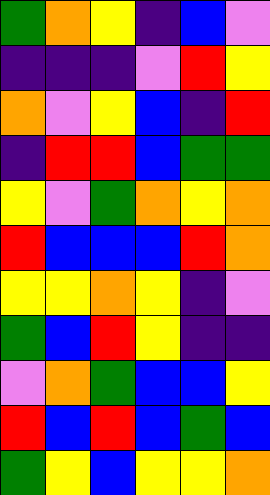[["green", "orange", "yellow", "indigo", "blue", "violet"], ["indigo", "indigo", "indigo", "violet", "red", "yellow"], ["orange", "violet", "yellow", "blue", "indigo", "red"], ["indigo", "red", "red", "blue", "green", "green"], ["yellow", "violet", "green", "orange", "yellow", "orange"], ["red", "blue", "blue", "blue", "red", "orange"], ["yellow", "yellow", "orange", "yellow", "indigo", "violet"], ["green", "blue", "red", "yellow", "indigo", "indigo"], ["violet", "orange", "green", "blue", "blue", "yellow"], ["red", "blue", "red", "blue", "green", "blue"], ["green", "yellow", "blue", "yellow", "yellow", "orange"]]